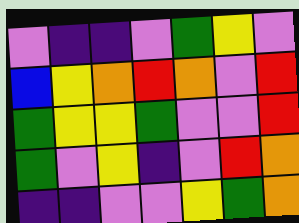[["violet", "indigo", "indigo", "violet", "green", "yellow", "violet"], ["blue", "yellow", "orange", "red", "orange", "violet", "red"], ["green", "yellow", "yellow", "green", "violet", "violet", "red"], ["green", "violet", "yellow", "indigo", "violet", "red", "orange"], ["indigo", "indigo", "violet", "violet", "yellow", "green", "orange"]]